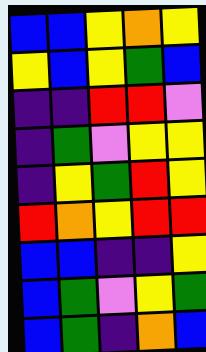[["blue", "blue", "yellow", "orange", "yellow"], ["yellow", "blue", "yellow", "green", "blue"], ["indigo", "indigo", "red", "red", "violet"], ["indigo", "green", "violet", "yellow", "yellow"], ["indigo", "yellow", "green", "red", "yellow"], ["red", "orange", "yellow", "red", "red"], ["blue", "blue", "indigo", "indigo", "yellow"], ["blue", "green", "violet", "yellow", "green"], ["blue", "green", "indigo", "orange", "blue"]]